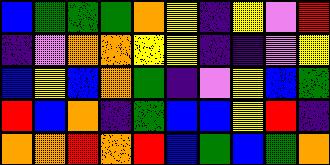[["blue", "green", "green", "green", "orange", "yellow", "indigo", "yellow", "violet", "red"], ["indigo", "violet", "orange", "orange", "yellow", "yellow", "indigo", "indigo", "violet", "yellow"], ["blue", "yellow", "blue", "orange", "green", "indigo", "violet", "yellow", "blue", "green"], ["red", "blue", "orange", "indigo", "green", "blue", "blue", "yellow", "red", "indigo"], ["orange", "orange", "red", "orange", "red", "blue", "green", "blue", "green", "orange"]]